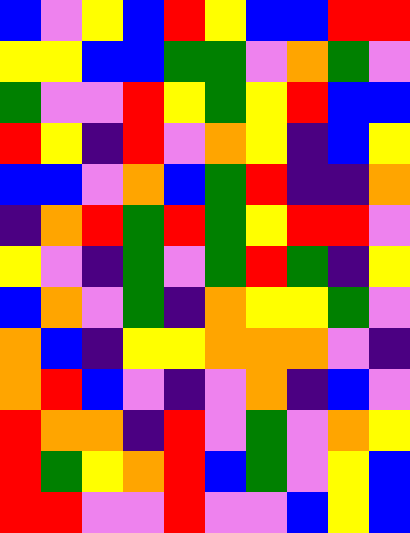[["blue", "violet", "yellow", "blue", "red", "yellow", "blue", "blue", "red", "red"], ["yellow", "yellow", "blue", "blue", "green", "green", "violet", "orange", "green", "violet"], ["green", "violet", "violet", "red", "yellow", "green", "yellow", "red", "blue", "blue"], ["red", "yellow", "indigo", "red", "violet", "orange", "yellow", "indigo", "blue", "yellow"], ["blue", "blue", "violet", "orange", "blue", "green", "red", "indigo", "indigo", "orange"], ["indigo", "orange", "red", "green", "red", "green", "yellow", "red", "red", "violet"], ["yellow", "violet", "indigo", "green", "violet", "green", "red", "green", "indigo", "yellow"], ["blue", "orange", "violet", "green", "indigo", "orange", "yellow", "yellow", "green", "violet"], ["orange", "blue", "indigo", "yellow", "yellow", "orange", "orange", "orange", "violet", "indigo"], ["orange", "red", "blue", "violet", "indigo", "violet", "orange", "indigo", "blue", "violet"], ["red", "orange", "orange", "indigo", "red", "violet", "green", "violet", "orange", "yellow"], ["red", "green", "yellow", "orange", "red", "blue", "green", "violet", "yellow", "blue"], ["red", "red", "violet", "violet", "red", "violet", "violet", "blue", "yellow", "blue"]]